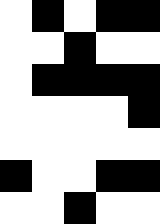[["white", "black", "white", "black", "black"], ["white", "white", "black", "white", "white"], ["white", "black", "black", "black", "black"], ["white", "white", "white", "white", "black"], ["white", "white", "white", "white", "white"], ["black", "white", "white", "black", "black"], ["white", "white", "black", "white", "white"]]